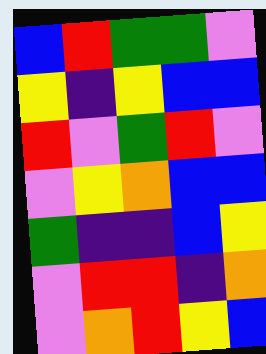[["blue", "red", "green", "green", "violet"], ["yellow", "indigo", "yellow", "blue", "blue"], ["red", "violet", "green", "red", "violet"], ["violet", "yellow", "orange", "blue", "blue"], ["green", "indigo", "indigo", "blue", "yellow"], ["violet", "red", "red", "indigo", "orange"], ["violet", "orange", "red", "yellow", "blue"]]